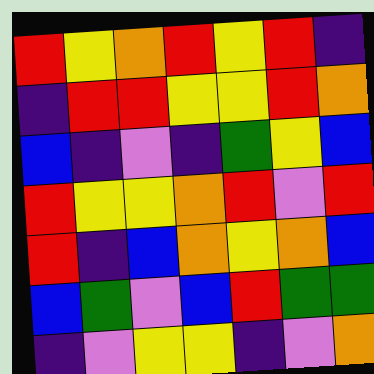[["red", "yellow", "orange", "red", "yellow", "red", "indigo"], ["indigo", "red", "red", "yellow", "yellow", "red", "orange"], ["blue", "indigo", "violet", "indigo", "green", "yellow", "blue"], ["red", "yellow", "yellow", "orange", "red", "violet", "red"], ["red", "indigo", "blue", "orange", "yellow", "orange", "blue"], ["blue", "green", "violet", "blue", "red", "green", "green"], ["indigo", "violet", "yellow", "yellow", "indigo", "violet", "orange"]]